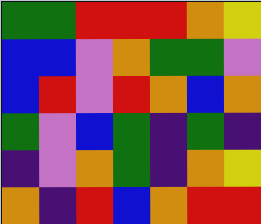[["green", "green", "red", "red", "red", "orange", "yellow"], ["blue", "blue", "violet", "orange", "green", "green", "violet"], ["blue", "red", "violet", "red", "orange", "blue", "orange"], ["green", "violet", "blue", "green", "indigo", "green", "indigo"], ["indigo", "violet", "orange", "green", "indigo", "orange", "yellow"], ["orange", "indigo", "red", "blue", "orange", "red", "red"]]